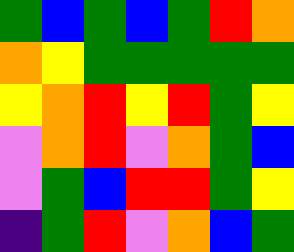[["green", "blue", "green", "blue", "green", "red", "orange"], ["orange", "yellow", "green", "green", "green", "green", "green"], ["yellow", "orange", "red", "yellow", "red", "green", "yellow"], ["violet", "orange", "red", "violet", "orange", "green", "blue"], ["violet", "green", "blue", "red", "red", "green", "yellow"], ["indigo", "green", "red", "violet", "orange", "blue", "green"]]